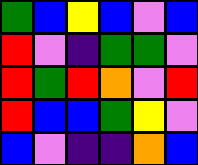[["green", "blue", "yellow", "blue", "violet", "blue"], ["red", "violet", "indigo", "green", "green", "violet"], ["red", "green", "red", "orange", "violet", "red"], ["red", "blue", "blue", "green", "yellow", "violet"], ["blue", "violet", "indigo", "indigo", "orange", "blue"]]